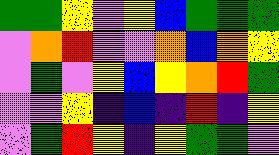[["green", "green", "yellow", "violet", "yellow", "blue", "green", "green", "green"], ["violet", "orange", "red", "violet", "violet", "orange", "blue", "orange", "yellow"], ["violet", "green", "violet", "yellow", "blue", "yellow", "orange", "red", "green"], ["violet", "violet", "yellow", "indigo", "blue", "indigo", "red", "indigo", "yellow"], ["violet", "green", "red", "yellow", "indigo", "yellow", "green", "green", "violet"]]